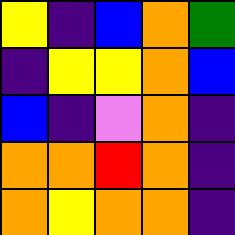[["yellow", "indigo", "blue", "orange", "green"], ["indigo", "yellow", "yellow", "orange", "blue"], ["blue", "indigo", "violet", "orange", "indigo"], ["orange", "orange", "red", "orange", "indigo"], ["orange", "yellow", "orange", "orange", "indigo"]]